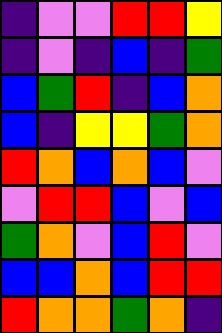[["indigo", "violet", "violet", "red", "red", "yellow"], ["indigo", "violet", "indigo", "blue", "indigo", "green"], ["blue", "green", "red", "indigo", "blue", "orange"], ["blue", "indigo", "yellow", "yellow", "green", "orange"], ["red", "orange", "blue", "orange", "blue", "violet"], ["violet", "red", "red", "blue", "violet", "blue"], ["green", "orange", "violet", "blue", "red", "violet"], ["blue", "blue", "orange", "blue", "red", "red"], ["red", "orange", "orange", "green", "orange", "indigo"]]